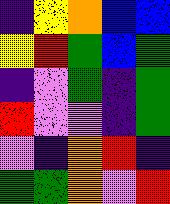[["indigo", "yellow", "orange", "blue", "blue"], ["yellow", "red", "green", "blue", "green"], ["indigo", "violet", "green", "indigo", "green"], ["red", "violet", "violet", "indigo", "green"], ["violet", "indigo", "orange", "red", "indigo"], ["green", "green", "orange", "violet", "red"]]